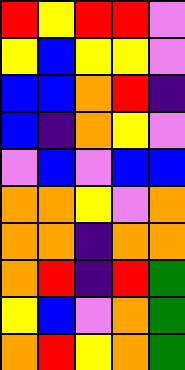[["red", "yellow", "red", "red", "violet"], ["yellow", "blue", "yellow", "yellow", "violet"], ["blue", "blue", "orange", "red", "indigo"], ["blue", "indigo", "orange", "yellow", "violet"], ["violet", "blue", "violet", "blue", "blue"], ["orange", "orange", "yellow", "violet", "orange"], ["orange", "orange", "indigo", "orange", "orange"], ["orange", "red", "indigo", "red", "green"], ["yellow", "blue", "violet", "orange", "green"], ["orange", "red", "yellow", "orange", "green"]]